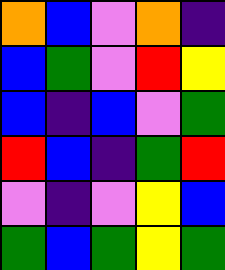[["orange", "blue", "violet", "orange", "indigo"], ["blue", "green", "violet", "red", "yellow"], ["blue", "indigo", "blue", "violet", "green"], ["red", "blue", "indigo", "green", "red"], ["violet", "indigo", "violet", "yellow", "blue"], ["green", "blue", "green", "yellow", "green"]]